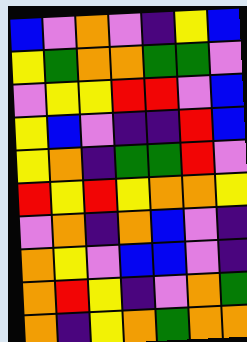[["blue", "violet", "orange", "violet", "indigo", "yellow", "blue"], ["yellow", "green", "orange", "orange", "green", "green", "violet"], ["violet", "yellow", "yellow", "red", "red", "violet", "blue"], ["yellow", "blue", "violet", "indigo", "indigo", "red", "blue"], ["yellow", "orange", "indigo", "green", "green", "red", "violet"], ["red", "yellow", "red", "yellow", "orange", "orange", "yellow"], ["violet", "orange", "indigo", "orange", "blue", "violet", "indigo"], ["orange", "yellow", "violet", "blue", "blue", "violet", "indigo"], ["orange", "red", "yellow", "indigo", "violet", "orange", "green"], ["orange", "indigo", "yellow", "orange", "green", "orange", "orange"]]